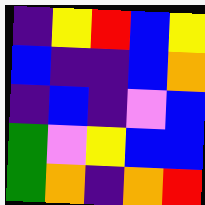[["indigo", "yellow", "red", "blue", "yellow"], ["blue", "indigo", "indigo", "blue", "orange"], ["indigo", "blue", "indigo", "violet", "blue"], ["green", "violet", "yellow", "blue", "blue"], ["green", "orange", "indigo", "orange", "red"]]